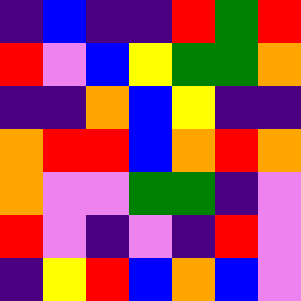[["indigo", "blue", "indigo", "indigo", "red", "green", "red"], ["red", "violet", "blue", "yellow", "green", "green", "orange"], ["indigo", "indigo", "orange", "blue", "yellow", "indigo", "indigo"], ["orange", "red", "red", "blue", "orange", "red", "orange"], ["orange", "violet", "violet", "green", "green", "indigo", "violet"], ["red", "violet", "indigo", "violet", "indigo", "red", "violet"], ["indigo", "yellow", "red", "blue", "orange", "blue", "violet"]]